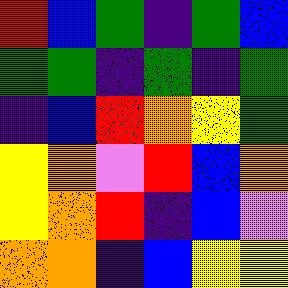[["red", "blue", "green", "indigo", "green", "blue"], ["green", "green", "indigo", "green", "indigo", "green"], ["indigo", "blue", "red", "orange", "yellow", "green"], ["yellow", "orange", "violet", "red", "blue", "orange"], ["yellow", "orange", "red", "indigo", "blue", "violet"], ["orange", "orange", "indigo", "blue", "yellow", "yellow"]]